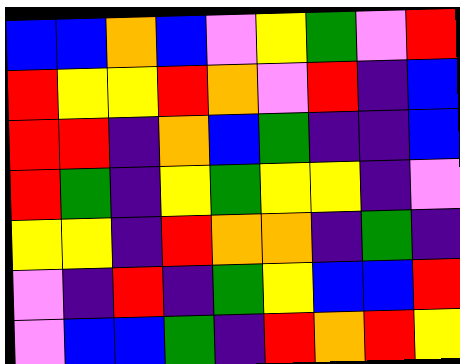[["blue", "blue", "orange", "blue", "violet", "yellow", "green", "violet", "red"], ["red", "yellow", "yellow", "red", "orange", "violet", "red", "indigo", "blue"], ["red", "red", "indigo", "orange", "blue", "green", "indigo", "indigo", "blue"], ["red", "green", "indigo", "yellow", "green", "yellow", "yellow", "indigo", "violet"], ["yellow", "yellow", "indigo", "red", "orange", "orange", "indigo", "green", "indigo"], ["violet", "indigo", "red", "indigo", "green", "yellow", "blue", "blue", "red"], ["violet", "blue", "blue", "green", "indigo", "red", "orange", "red", "yellow"]]